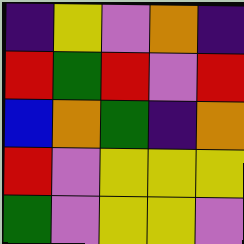[["indigo", "yellow", "violet", "orange", "indigo"], ["red", "green", "red", "violet", "red"], ["blue", "orange", "green", "indigo", "orange"], ["red", "violet", "yellow", "yellow", "yellow"], ["green", "violet", "yellow", "yellow", "violet"]]